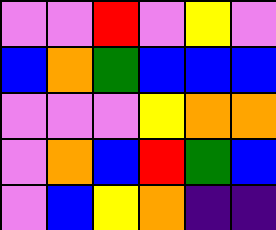[["violet", "violet", "red", "violet", "yellow", "violet"], ["blue", "orange", "green", "blue", "blue", "blue"], ["violet", "violet", "violet", "yellow", "orange", "orange"], ["violet", "orange", "blue", "red", "green", "blue"], ["violet", "blue", "yellow", "orange", "indigo", "indigo"]]